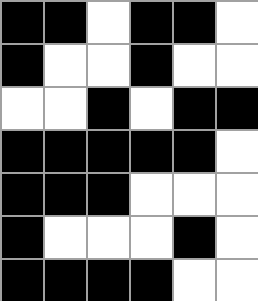[["black", "black", "white", "black", "black", "white"], ["black", "white", "white", "black", "white", "white"], ["white", "white", "black", "white", "black", "black"], ["black", "black", "black", "black", "black", "white"], ["black", "black", "black", "white", "white", "white"], ["black", "white", "white", "white", "black", "white"], ["black", "black", "black", "black", "white", "white"]]